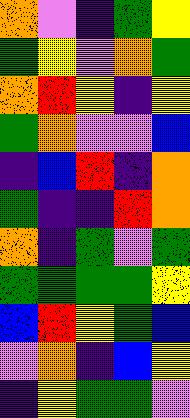[["orange", "violet", "indigo", "green", "yellow"], ["green", "yellow", "violet", "orange", "green"], ["orange", "red", "yellow", "indigo", "yellow"], ["green", "orange", "violet", "violet", "blue"], ["indigo", "blue", "red", "indigo", "orange"], ["green", "indigo", "indigo", "red", "orange"], ["orange", "indigo", "green", "violet", "green"], ["green", "green", "green", "green", "yellow"], ["blue", "red", "yellow", "green", "blue"], ["violet", "orange", "indigo", "blue", "yellow"], ["indigo", "yellow", "green", "green", "violet"]]